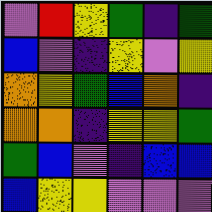[["violet", "red", "yellow", "green", "indigo", "green"], ["blue", "violet", "indigo", "yellow", "violet", "yellow"], ["orange", "yellow", "green", "blue", "orange", "indigo"], ["orange", "orange", "indigo", "yellow", "yellow", "green"], ["green", "blue", "violet", "indigo", "blue", "blue"], ["blue", "yellow", "yellow", "violet", "violet", "violet"]]